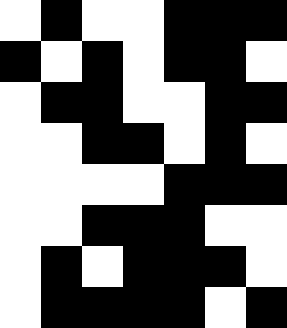[["white", "black", "white", "white", "black", "black", "black"], ["black", "white", "black", "white", "black", "black", "white"], ["white", "black", "black", "white", "white", "black", "black"], ["white", "white", "black", "black", "white", "black", "white"], ["white", "white", "white", "white", "black", "black", "black"], ["white", "white", "black", "black", "black", "white", "white"], ["white", "black", "white", "black", "black", "black", "white"], ["white", "black", "black", "black", "black", "white", "black"]]